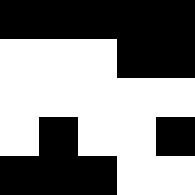[["black", "black", "black", "black", "black"], ["white", "white", "white", "black", "black"], ["white", "white", "white", "white", "white"], ["white", "black", "white", "white", "black"], ["black", "black", "black", "white", "white"]]